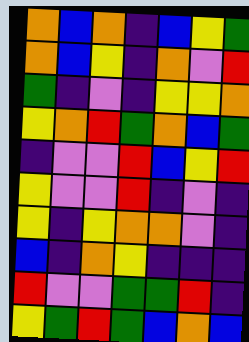[["orange", "blue", "orange", "indigo", "blue", "yellow", "green"], ["orange", "blue", "yellow", "indigo", "orange", "violet", "red"], ["green", "indigo", "violet", "indigo", "yellow", "yellow", "orange"], ["yellow", "orange", "red", "green", "orange", "blue", "green"], ["indigo", "violet", "violet", "red", "blue", "yellow", "red"], ["yellow", "violet", "violet", "red", "indigo", "violet", "indigo"], ["yellow", "indigo", "yellow", "orange", "orange", "violet", "indigo"], ["blue", "indigo", "orange", "yellow", "indigo", "indigo", "indigo"], ["red", "violet", "violet", "green", "green", "red", "indigo"], ["yellow", "green", "red", "green", "blue", "orange", "blue"]]